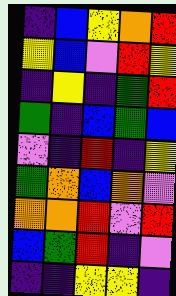[["indigo", "blue", "yellow", "orange", "red"], ["yellow", "blue", "violet", "red", "yellow"], ["indigo", "yellow", "indigo", "green", "red"], ["green", "indigo", "blue", "green", "blue"], ["violet", "indigo", "red", "indigo", "yellow"], ["green", "orange", "blue", "orange", "violet"], ["orange", "orange", "red", "violet", "red"], ["blue", "green", "red", "indigo", "violet"], ["indigo", "indigo", "yellow", "yellow", "indigo"]]